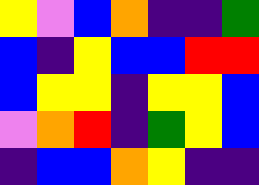[["yellow", "violet", "blue", "orange", "indigo", "indigo", "green"], ["blue", "indigo", "yellow", "blue", "blue", "red", "red"], ["blue", "yellow", "yellow", "indigo", "yellow", "yellow", "blue"], ["violet", "orange", "red", "indigo", "green", "yellow", "blue"], ["indigo", "blue", "blue", "orange", "yellow", "indigo", "indigo"]]